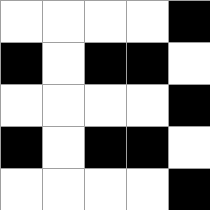[["white", "white", "white", "white", "black"], ["black", "white", "black", "black", "white"], ["white", "white", "white", "white", "black"], ["black", "white", "black", "black", "white"], ["white", "white", "white", "white", "black"]]